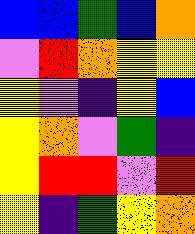[["blue", "blue", "green", "blue", "orange"], ["violet", "red", "orange", "yellow", "yellow"], ["yellow", "violet", "indigo", "yellow", "blue"], ["yellow", "orange", "violet", "green", "indigo"], ["yellow", "red", "red", "violet", "red"], ["yellow", "indigo", "green", "yellow", "orange"]]